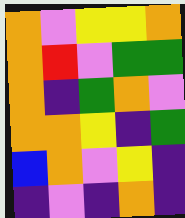[["orange", "violet", "yellow", "yellow", "orange"], ["orange", "red", "violet", "green", "green"], ["orange", "indigo", "green", "orange", "violet"], ["orange", "orange", "yellow", "indigo", "green"], ["blue", "orange", "violet", "yellow", "indigo"], ["indigo", "violet", "indigo", "orange", "indigo"]]